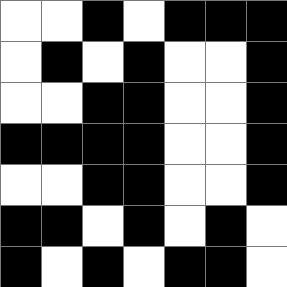[["white", "white", "black", "white", "black", "black", "black"], ["white", "black", "white", "black", "white", "white", "black"], ["white", "white", "black", "black", "white", "white", "black"], ["black", "black", "black", "black", "white", "white", "black"], ["white", "white", "black", "black", "white", "white", "black"], ["black", "black", "white", "black", "white", "black", "white"], ["black", "white", "black", "white", "black", "black", "white"]]